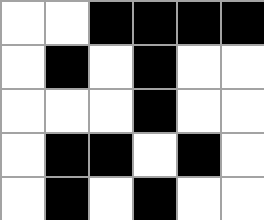[["white", "white", "black", "black", "black", "black"], ["white", "black", "white", "black", "white", "white"], ["white", "white", "white", "black", "white", "white"], ["white", "black", "black", "white", "black", "white"], ["white", "black", "white", "black", "white", "white"]]